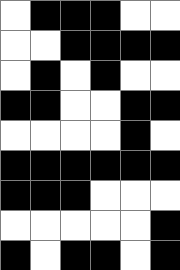[["white", "black", "black", "black", "white", "white"], ["white", "white", "black", "black", "black", "black"], ["white", "black", "white", "black", "white", "white"], ["black", "black", "white", "white", "black", "black"], ["white", "white", "white", "white", "black", "white"], ["black", "black", "black", "black", "black", "black"], ["black", "black", "black", "white", "white", "white"], ["white", "white", "white", "white", "white", "black"], ["black", "white", "black", "black", "white", "black"]]